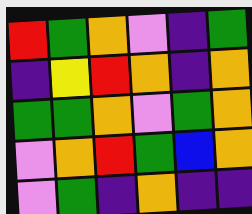[["red", "green", "orange", "violet", "indigo", "green"], ["indigo", "yellow", "red", "orange", "indigo", "orange"], ["green", "green", "orange", "violet", "green", "orange"], ["violet", "orange", "red", "green", "blue", "orange"], ["violet", "green", "indigo", "orange", "indigo", "indigo"]]